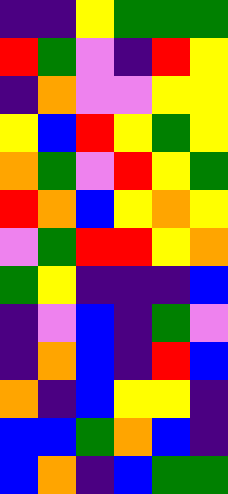[["indigo", "indigo", "yellow", "green", "green", "green"], ["red", "green", "violet", "indigo", "red", "yellow"], ["indigo", "orange", "violet", "violet", "yellow", "yellow"], ["yellow", "blue", "red", "yellow", "green", "yellow"], ["orange", "green", "violet", "red", "yellow", "green"], ["red", "orange", "blue", "yellow", "orange", "yellow"], ["violet", "green", "red", "red", "yellow", "orange"], ["green", "yellow", "indigo", "indigo", "indigo", "blue"], ["indigo", "violet", "blue", "indigo", "green", "violet"], ["indigo", "orange", "blue", "indigo", "red", "blue"], ["orange", "indigo", "blue", "yellow", "yellow", "indigo"], ["blue", "blue", "green", "orange", "blue", "indigo"], ["blue", "orange", "indigo", "blue", "green", "green"]]